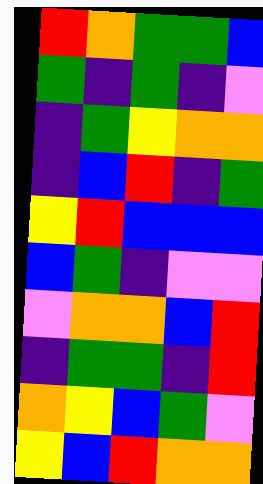[["red", "orange", "green", "green", "blue"], ["green", "indigo", "green", "indigo", "violet"], ["indigo", "green", "yellow", "orange", "orange"], ["indigo", "blue", "red", "indigo", "green"], ["yellow", "red", "blue", "blue", "blue"], ["blue", "green", "indigo", "violet", "violet"], ["violet", "orange", "orange", "blue", "red"], ["indigo", "green", "green", "indigo", "red"], ["orange", "yellow", "blue", "green", "violet"], ["yellow", "blue", "red", "orange", "orange"]]